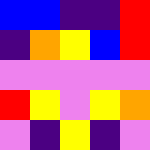[["blue", "blue", "indigo", "indigo", "red"], ["indigo", "orange", "yellow", "blue", "red"], ["violet", "violet", "violet", "violet", "violet"], ["red", "yellow", "violet", "yellow", "orange"], ["violet", "indigo", "yellow", "indigo", "violet"]]